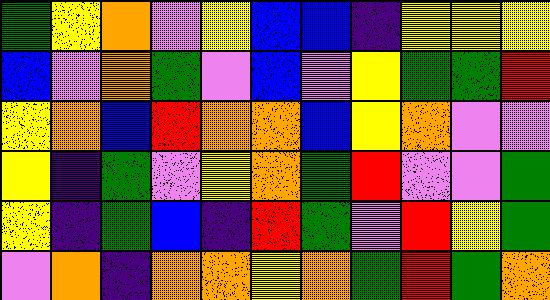[["green", "yellow", "orange", "violet", "yellow", "blue", "blue", "indigo", "yellow", "yellow", "yellow"], ["blue", "violet", "orange", "green", "violet", "blue", "violet", "yellow", "green", "green", "red"], ["yellow", "orange", "blue", "red", "orange", "orange", "blue", "yellow", "orange", "violet", "violet"], ["yellow", "indigo", "green", "violet", "yellow", "orange", "green", "red", "violet", "violet", "green"], ["yellow", "indigo", "green", "blue", "indigo", "red", "green", "violet", "red", "yellow", "green"], ["violet", "orange", "indigo", "orange", "orange", "yellow", "orange", "green", "red", "green", "orange"]]